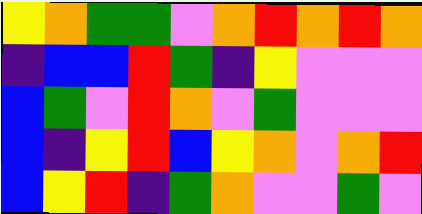[["yellow", "orange", "green", "green", "violet", "orange", "red", "orange", "red", "orange"], ["indigo", "blue", "blue", "red", "green", "indigo", "yellow", "violet", "violet", "violet"], ["blue", "green", "violet", "red", "orange", "violet", "green", "violet", "violet", "violet"], ["blue", "indigo", "yellow", "red", "blue", "yellow", "orange", "violet", "orange", "red"], ["blue", "yellow", "red", "indigo", "green", "orange", "violet", "violet", "green", "violet"]]